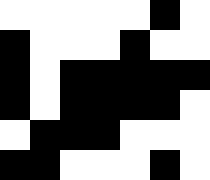[["white", "white", "white", "white", "white", "black", "white"], ["black", "white", "white", "white", "black", "white", "white"], ["black", "white", "black", "black", "black", "black", "black"], ["black", "white", "black", "black", "black", "black", "white"], ["white", "black", "black", "black", "white", "white", "white"], ["black", "black", "white", "white", "white", "black", "white"]]